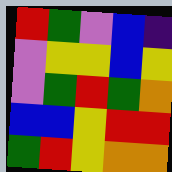[["red", "green", "violet", "blue", "indigo"], ["violet", "yellow", "yellow", "blue", "yellow"], ["violet", "green", "red", "green", "orange"], ["blue", "blue", "yellow", "red", "red"], ["green", "red", "yellow", "orange", "orange"]]